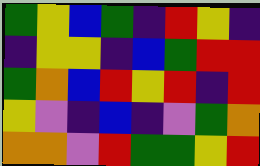[["green", "yellow", "blue", "green", "indigo", "red", "yellow", "indigo"], ["indigo", "yellow", "yellow", "indigo", "blue", "green", "red", "red"], ["green", "orange", "blue", "red", "yellow", "red", "indigo", "red"], ["yellow", "violet", "indigo", "blue", "indigo", "violet", "green", "orange"], ["orange", "orange", "violet", "red", "green", "green", "yellow", "red"]]